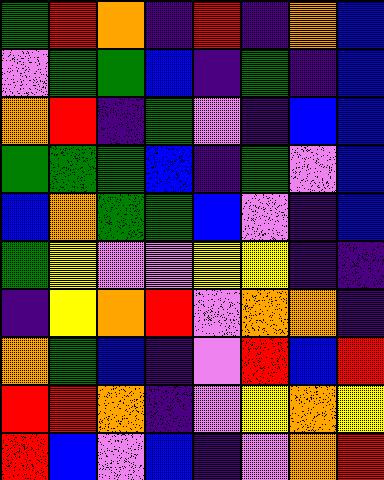[["green", "red", "orange", "indigo", "red", "indigo", "orange", "blue"], ["violet", "green", "green", "blue", "indigo", "green", "indigo", "blue"], ["orange", "red", "indigo", "green", "violet", "indigo", "blue", "blue"], ["green", "green", "green", "blue", "indigo", "green", "violet", "blue"], ["blue", "orange", "green", "green", "blue", "violet", "indigo", "blue"], ["green", "yellow", "violet", "violet", "yellow", "yellow", "indigo", "indigo"], ["indigo", "yellow", "orange", "red", "violet", "orange", "orange", "indigo"], ["orange", "green", "blue", "indigo", "violet", "red", "blue", "red"], ["red", "red", "orange", "indigo", "violet", "yellow", "orange", "yellow"], ["red", "blue", "violet", "blue", "indigo", "violet", "orange", "red"]]